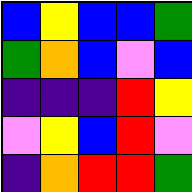[["blue", "yellow", "blue", "blue", "green"], ["green", "orange", "blue", "violet", "blue"], ["indigo", "indigo", "indigo", "red", "yellow"], ["violet", "yellow", "blue", "red", "violet"], ["indigo", "orange", "red", "red", "green"]]